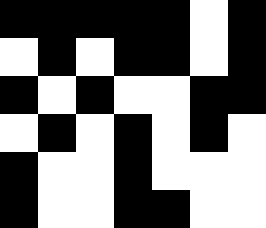[["black", "black", "black", "black", "black", "white", "black"], ["white", "black", "white", "black", "black", "white", "black"], ["black", "white", "black", "white", "white", "black", "black"], ["white", "black", "white", "black", "white", "black", "white"], ["black", "white", "white", "black", "white", "white", "white"], ["black", "white", "white", "black", "black", "white", "white"]]